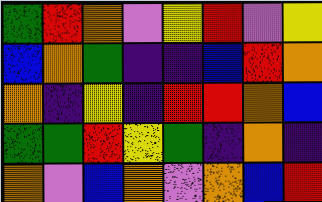[["green", "red", "orange", "violet", "yellow", "red", "violet", "yellow"], ["blue", "orange", "green", "indigo", "indigo", "blue", "red", "orange"], ["orange", "indigo", "yellow", "indigo", "red", "red", "orange", "blue"], ["green", "green", "red", "yellow", "green", "indigo", "orange", "indigo"], ["orange", "violet", "blue", "orange", "violet", "orange", "blue", "red"]]